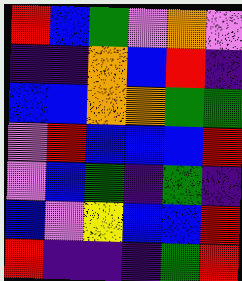[["red", "blue", "green", "violet", "orange", "violet"], ["indigo", "indigo", "orange", "blue", "red", "indigo"], ["blue", "blue", "orange", "orange", "green", "green"], ["violet", "red", "blue", "blue", "blue", "red"], ["violet", "blue", "green", "indigo", "green", "indigo"], ["blue", "violet", "yellow", "blue", "blue", "red"], ["red", "indigo", "indigo", "indigo", "green", "red"]]